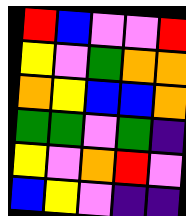[["red", "blue", "violet", "violet", "red"], ["yellow", "violet", "green", "orange", "orange"], ["orange", "yellow", "blue", "blue", "orange"], ["green", "green", "violet", "green", "indigo"], ["yellow", "violet", "orange", "red", "violet"], ["blue", "yellow", "violet", "indigo", "indigo"]]